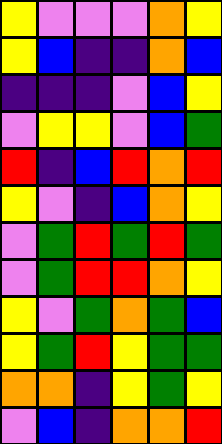[["yellow", "violet", "violet", "violet", "orange", "yellow"], ["yellow", "blue", "indigo", "indigo", "orange", "blue"], ["indigo", "indigo", "indigo", "violet", "blue", "yellow"], ["violet", "yellow", "yellow", "violet", "blue", "green"], ["red", "indigo", "blue", "red", "orange", "red"], ["yellow", "violet", "indigo", "blue", "orange", "yellow"], ["violet", "green", "red", "green", "red", "green"], ["violet", "green", "red", "red", "orange", "yellow"], ["yellow", "violet", "green", "orange", "green", "blue"], ["yellow", "green", "red", "yellow", "green", "green"], ["orange", "orange", "indigo", "yellow", "green", "yellow"], ["violet", "blue", "indigo", "orange", "orange", "red"]]